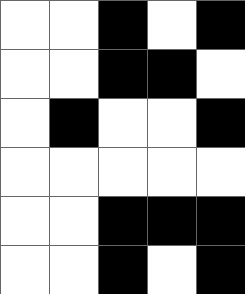[["white", "white", "black", "white", "black"], ["white", "white", "black", "black", "white"], ["white", "black", "white", "white", "black"], ["white", "white", "white", "white", "white"], ["white", "white", "black", "black", "black"], ["white", "white", "black", "white", "black"]]